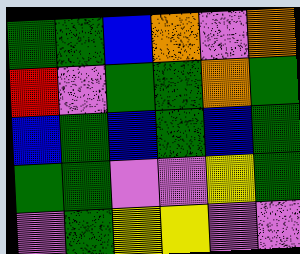[["green", "green", "blue", "orange", "violet", "orange"], ["red", "violet", "green", "green", "orange", "green"], ["blue", "green", "blue", "green", "blue", "green"], ["green", "green", "violet", "violet", "yellow", "green"], ["violet", "green", "yellow", "yellow", "violet", "violet"]]